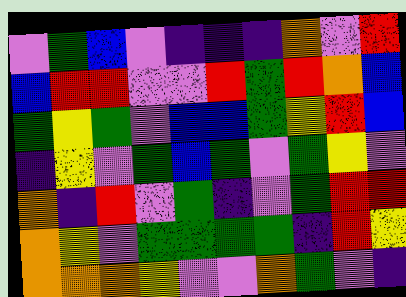[["violet", "green", "blue", "violet", "indigo", "indigo", "indigo", "orange", "violet", "red"], ["blue", "red", "red", "violet", "violet", "red", "green", "red", "orange", "blue"], ["green", "yellow", "green", "violet", "blue", "blue", "green", "yellow", "red", "blue"], ["indigo", "yellow", "violet", "green", "blue", "green", "violet", "green", "yellow", "violet"], ["orange", "indigo", "red", "violet", "green", "indigo", "violet", "green", "red", "red"], ["orange", "yellow", "violet", "green", "green", "green", "green", "indigo", "red", "yellow"], ["orange", "orange", "orange", "yellow", "violet", "violet", "orange", "green", "violet", "indigo"]]